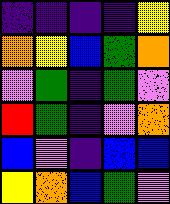[["indigo", "indigo", "indigo", "indigo", "yellow"], ["orange", "yellow", "blue", "green", "orange"], ["violet", "green", "indigo", "green", "violet"], ["red", "green", "indigo", "violet", "orange"], ["blue", "violet", "indigo", "blue", "blue"], ["yellow", "orange", "blue", "green", "violet"]]